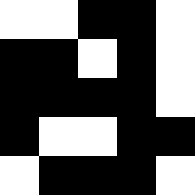[["white", "white", "black", "black", "white"], ["black", "black", "white", "black", "white"], ["black", "black", "black", "black", "white"], ["black", "white", "white", "black", "black"], ["white", "black", "black", "black", "white"]]